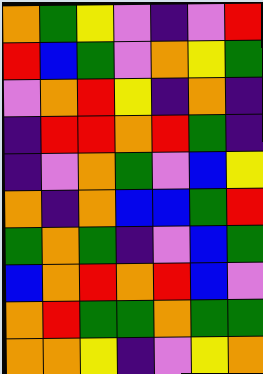[["orange", "green", "yellow", "violet", "indigo", "violet", "red"], ["red", "blue", "green", "violet", "orange", "yellow", "green"], ["violet", "orange", "red", "yellow", "indigo", "orange", "indigo"], ["indigo", "red", "red", "orange", "red", "green", "indigo"], ["indigo", "violet", "orange", "green", "violet", "blue", "yellow"], ["orange", "indigo", "orange", "blue", "blue", "green", "red"], ["green", "orange", "green", "indigo", "violet", "blue", "green"], ["blue", "orange", "red", "orange", "red", "blue", "violet"], ["orange", "red", "green", "green", "orange", "green", "green"], ["orange", "orange", "yellow", "indigo", "violet", "yellow", "orange"]]